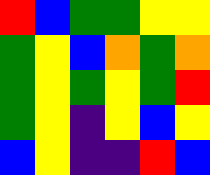[["red", "blue", "green", "green", "yellow", "yellow"], ["green", "yellow", "blue", "orange", "green", "orange"], ["green", "yellow", "green", "yellow", "green", "red"], ["green", "yellow", "indigo", "yellow", "blue", "yellow"], ["blue", "yellow", "indigo", "indigo", "red", "blue"]]